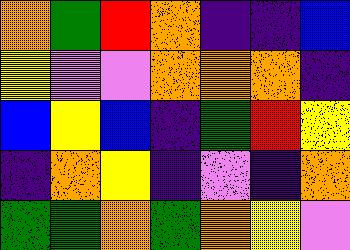[["orange", "green", "red", "orange", "indigo", "indigo", "blue"], ["yellow", "violet", "violet", "orange", "orange", "orange", "indigo"], ["blue", "yellow", "blue", "indigo", "green", "red", "yellow"], ["indigo", "orange", "yellow", "indigo", "violet", "indigo", "orange"], ["green", "green", "orange", "green", "orange", "yellow", "violet"]]